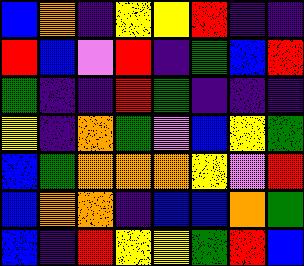[["blue", "orange", "indigo", "yellow", "yellow", "red", "indigo", "indigo"], ["red", "blue", "violet", "red", "indigo", "green", "blue", "red"], ["green", "indigo", "indigo", "red", "green", "indigo", "indigo", "indigo"], ["yellow", "indigo", "orange", "green", "violet", "blue", "yellow", "green"], ["blue", "green", "orange", "orange", "orange", "yellow", "violet", "red"], ["blue", "orange", "orange", "indigo", "blue", "blue", "orange", "green"], ["blue", "indigo", "red", "yellow", "yellow", "green", "red", "blue"]]